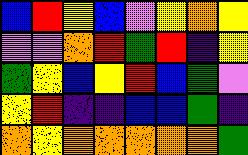[["blue", "red", "yellow", "blue", "violet", "yellow", "orange", "yellow"], ["violet", "violet", "orange", "red", "green", "red", "indigo", "yellow"], ["green", "yellow", "blue", "yellow", "red", "blue", "green", "violet"], ["yellow", "red", "indigo", "indigo", "blue", "blue", "green", "indigo"], ["orange", "yellow", "orange", "orange", "orange", "orange", "orange", "green"]]